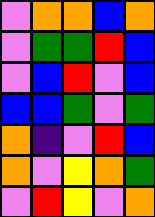[["violet", "orange", "orange", "blue", "orange"], ["violet", "green", "green", "red", "blue"], ["violet", "blue", "red", "violet", "blue"], ["blue", "blue", "green", "violet", "green"], ["orange", "indigo", "violet", "red", "blue"], ["orange", "violet", "yellow", "orange", "green"], ["violet", "red", "yellow", "violet", "orange"]]